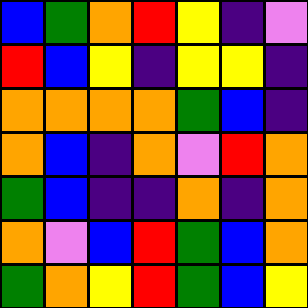[["blue", "green", "orange", "red", "yellow", "indigo", "violet"], ["red", "blue", "yellow", "indigo", "yellow", "yellow", "indigo"], ["orange", "orange", "orange", "orange", "green", "blue", "indigo"], ["orange", "blue", "indigo", "orange", "violet", "red", "orange"], ["green", "blue", "indigo", "indigo", "orange", "indigo", "orange"], ["orange", "violet", "blue", "red", "green", "blue", "orange"], ["green", "orange", "yellow", "red", "green", "blue", "yellow"]]